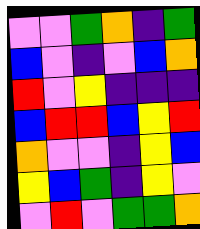[["violet", "violet", "green", "orange", "indigo", "green"], ["blue", "violet", "indigo", "violet", "blue", "orange"], ["red", "violet", "yellow", "indigo", "indigo", "indigo"], ["blue", "red", "red", "blue", "yellow", "red"], ["orange", "violet", "violet", "indigo", "yellow", "blue"], ["yellow", "blue", "green", "indigo", "yellow", "violet"], ["violet", "red", "violet", "green", "green", "orange"]]